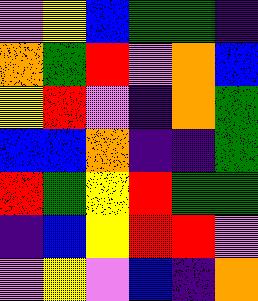[["violet", "yellow", "blue", "green", "green", "indigo"], ["orange", "green", "red", "violet", "orange", "blue"], ["yellow", "red", "violet", "indigo", "orange", "green"], ["blue", "blue", "orange", "indigo", "indigo", "green"], ["red", "green", "yellow", "red", "green", "green"], ["indigo", "blue", "yellow", "red", "red", "violet"], ["violet", "yellow", "violet", "blue", "indigo", "orange"]]